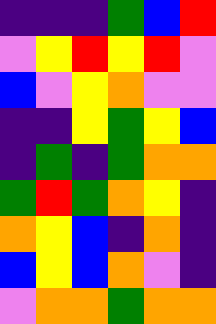[["indigo", "indigo", "indigo", "green", "blue", "red"], ["violet", "yellow", "red", "yellow", "red", "violet"], ["blue", "violet", "yellow", "orange", "violet", "violet"], ["indigo", "indigo", "yellow", "green", "yellow", "blue"], ["indigo", "green", "indigo", "green", "orange", "orange"], ["green", "red", "green", "orange", "yellow", "indigo"], ["orange", "yellow", "blue", "indigo", "orange", "indigo"], ["blue", "yellow", "blue", "orange", "violet", "indigo"], ["violet", "orange", "orange", "green", "orange", "orange"]]